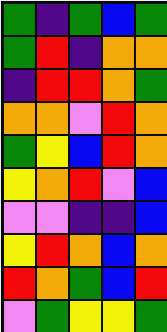[["green", "indigo", "green", "blue", "green"], ["green", "red", "indigo", "orange", "orange"], ["indigo", "red", "red", "orange", "green"], ["orange", "orange", "violet", "red", "orange"], ["green", "yellow", "blue", "red", "orange"], ["yellow", "orange", "red", "violet", "blue"], ["violet", "violet", "indigo", "indigo", "blue"], ["yellow", "red", "orange", "blue", "orange"], ["red", "orange", "green", "blue", "red"], ["violet", "green", "yellow", "yellow", "green"]]